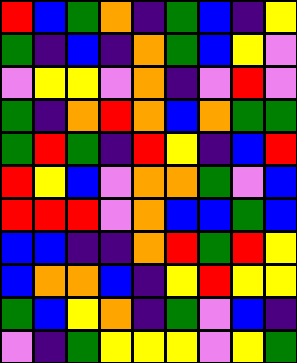[["red", "blue", "green", "orange", "indigo", "green", "blue", "indigo", "yellow"], ["green", "indigo", "blue", "indigo", "orange", "green", "blue", "yellow", "violet"], ["violet", "yellow", "yellow", "violet", "orange", "indigo", "violet", "red", "violet"], ["green", "indigo", "orange", "red", "orange", "blue", "orange", "green", "green"], ["green", "red", "green", "indigo", "red", "yellow", "indigo", "blue", "red"], ["red", "yellow", "blue", "violet", "orange", "orange", "green", "violet", "blue"], ["red", "red", "red", "violet", "orange", "blue", "blue", "green", "blue"], ["blue", "blue", "indigo", "indigo", "orange", "red", "green", "red", "yellow"], ["blue", "orange", "orange", "blue", "indigo", "yellow", "red", "yellow", "yellow"], ["green", "blue", "yellow", "orange", "indigo", "green", "violet", "blue", "indigo"], ["violet", "indigo", "green", "yellow", "yellow", "yellow", "violet", "yellow", "green"]]